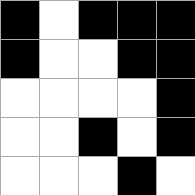[["black", "white", "black", "black", "black"], ["black", "white", "white", "black", "black"], ["white", "white", "white", "white", "black"], ["white", "white", "black", "white", "black"], ["white", "white", "white", "black", "white"]]